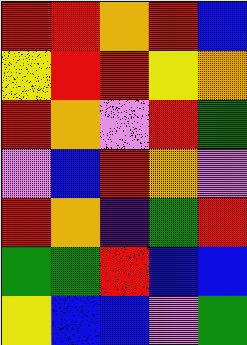[["red", "red", "orange", "red", "blue"], ["yellow", "red", "red", "yellow", "orange"], ["red", "orange", "violet", "red", "green"], ["violet", "blue", "red", "orange", "violet"], ["red", "orange", "indigo", "green", "red"], ["green", "green", "red", "blue", "blue"], ["yellow", "blue", "blue", "violet", "green"]]